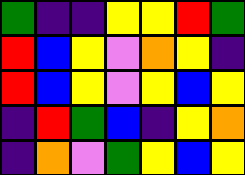[["green", "indigo", "indigo", "yellow", "yellow", "red", "green"], ["red", "blue", "yellow", "violet", "orange", "yellow", "indigo"], ["red", "blue", "yellow", "violet", "yellow", "blue", "yellow"], ["indigo", "red", "green", "blue", "indigo", "yellow", "orange"], ["indigo", "orange", "violet", "green", "yellow", "blue", "yellow"]]